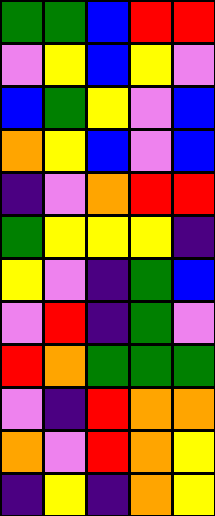[["green", "green", "blue", "red", "red"], ["violet", "yellow", "blue", "yellow", "violet"], ["blue", "green", "yellow", "violet", "blue"], ["orange", "yellow", "blue", "violet", "blue"], ["indigo", "violet", "orange", "red", "red"], ["green", "yellow", "yellow", "yellow", "indigo"], ["yellow", "violet", "indigo", "green", "blue"], ["violet", "red", "indigo", "green", "violet"], ["red", "orange", "green", "green", "green"], ["violet", "indigo", "red", "orange", "orange"], ["orange", "violet", "red", "orange", "yellow"], ["indigo", "yellow", "indigo", "orange", "yellow"]]